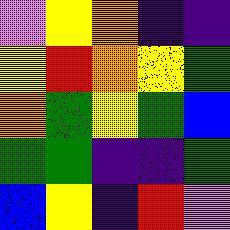[["violet", "yellow", "orange", "indigo", "indigo"], ["yellow", "red", "orange", "yellow", "green"], ["orange", "green", "yellow", "green", "blue"], ["green", "green", "indigo", "indigo", "green"], ["blue", "yellow", "indigo", "red", "violet"]]